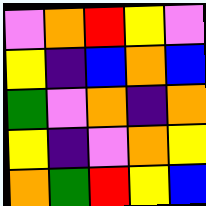[["violet", "orange", "red", "yellow", "violet"], ["yellow", "indigo", "blue", "orange", "blue"], ["green", "violet", "orange", "indigo", "orange"], ["yellow", "indigo", "violet", "orange", "yellow"], ["orange", "green", "red", "yellow", "blue"]]